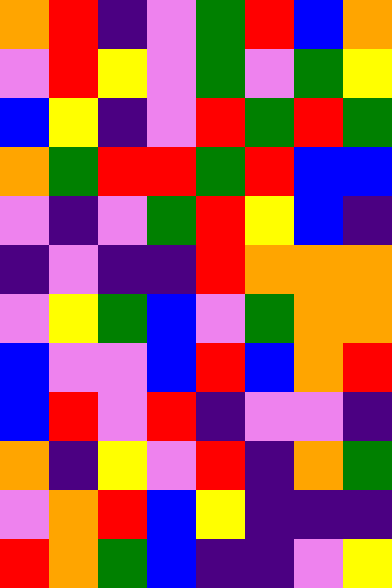[["orange", "red", "indigo", "violet", "green", "red", "blue", "orange"], ["violet", "red", "yellow", "violet", "green", "violet", "green", "yellow"], ["blue", "yellow", "indigo", "violet", "red", "green", "red", "green"], ["orange", "green", "red", "red", "green", "red", "blue", "blue"], ["violet", "indigo", "violet", "green", "red", "yellow", "blue", "indigo"], ["indigo", "violet", "indigo", "indigo", "red", "orange", "orange", "orange"], ["violet", "yellow", "green", "blue", "violet", "green", "orange", "orange"], ["blue", "violet", "violet", "blue", "red", "blue", "orange", "red"], ["blue", "red", "violet", "red", "indigo", "violet", "violet", "indigo"], ["orange", "indigo", "yellow", "violet", "red", "indigo", "orange", "green"], ["violet", "orange", "red", "blue", "yellow", "indigo", "indigo", "indigo"], ["red", "orange", "green", "blue", "indigo", "indigo", "violet", "yellow"]]